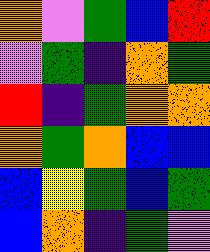[["orange", "violet", "green", "blue", "red"], ["violet", "green", "indigo", "orange", "green"], ["red", "indigo", "green", "orange", "orange"], ["orange", "green", "orange", "blue", "blue"], ["blue", "yellow", "green", "blue", "green"], ["blue", "orange", "indigo", "green", "violet"]]